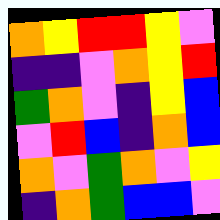[["orange", "yellow", "red", "red", "yellow", "violet"], ["indigo", "indigo", "violet", "orange", "yellow", "red"], ["green", "orange", "violet", "indigo", "yellow", "blue"], ["violet", "red", "blue", "indigo", "orange", "blue"], ["orange", "violet", "green", "orange", "violet", "yellow"], ["indigo", "orange", "green", "blue", "blue", "violet"]]